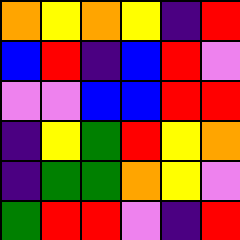[["orange", "yellow", "orange", "yellow", "indigo", "red"], ["blue", "red", "indigo", "blue", "red", "violet"], ["violet", "violet", "blue", "blue", "red", "red"], ["indigo", "yellow", "green", "red", "yellow", "orange"], ["indigo", "green", "green", "orange", "yellow", "violet"], ["green", "red", "red", "violet", "indigo", "red"]]